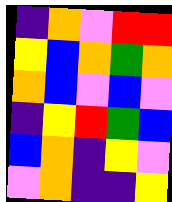[["indigo", "orange", "violet", "red", "red"], ["yellow", "blue", "orange", "green", "orange"], ["orange", "blue", "violet", "blue", "violet"], ["indigo", "yellow", "red", "green", "blue"], ["blue", "orange", "indigo", "yellow", "violet"], ["violet", "orange", "indigo", "indigo", "yellow"]]